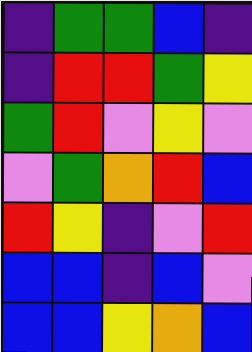[["indigo", "green", "green", "blue", "indigo"], ["indigo", "red", "red", "green", "yellow"], ["green", "red", "violet", "yellow", "violet"], ["violet", "green", "orange", "red", "blue"], ["red", "yellow", "indigo", "violet", "red"], ["blue", "blue", "indigo", "blue", "violet"], ["blue", "blue", "yellow", "orange", "blue"]]